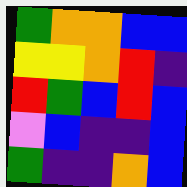[["green", "orange", "orange", "blue", "blue"], ["yellow", "yellow", "orange", "red", "indigo"], ["red", "green", "blue", "red", "blue"], ["violet", "blue", "indigo", "indigo", "blue"], ["green", "indigo", "indigo", "orange", "blue"]]